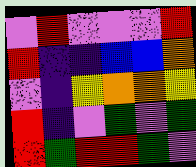[["violet", "red", "violet", "violet", "violet", "red"], ["red", "indigo", "indigo", "blue", "blue", "orange"], ["violet", "indigo", "yellow", "orange", "orange", "yellow"], ["red", "indigo", "violet", "green", "violet", "green"], ["red", "green", "red", "red", "green", "violet"]]